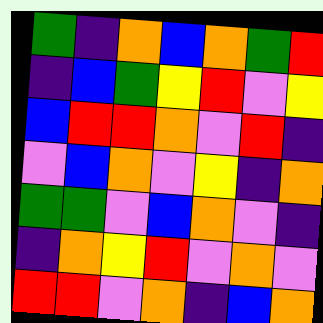[["green", "indigo", "orange", "blue", "orange", "green", "red"], ["indigo", "blue", "green", "yellow", "red", "violet", "yellow"], ["blue", "red", "red", "orange", "violet", "red", "indigo"], ["violet", "blue", "orange", "violet", "yellow", "indigo", "orange"], ["green", "green", "violet", "blue", "orange", "violet", "indigo"], ["indigo", "orange", "yellow", "red", "violet", "orange", "violet"], ["red", "red", "violet", "orange", "indigo", "blue", "orange"]]